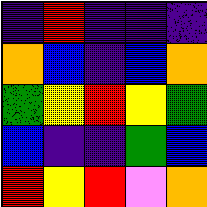[["indigo", "red", "indigo", "indigo", "indigo"], ["orange", "blue", "indigo", "blue", "orange"], ["green", "yellow", "red", "yellow", "green"], ["blue", "indigo", "indigo", "green", "blue"], ["red", "yellow", "red", "violet", "orange"]]